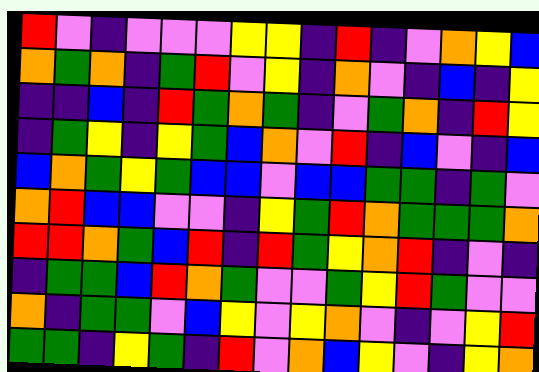[["red", "violet", "indigo", "violet", "violet", "violet", "yellow", "yellow", "indigo", "red", "indigo", "violet", "orange", "yellow", "blue"], ["orange", "green", "orange", "indigo", "green", "red", "violet", "yellow", "indigo", "orange", "violet", "indigo", "blue", "indigo", "yellow"], ["indigo", "indigo", "blue", "indigo", "red", "green", "orange", "green", "indigo", "violet", "green", "orange", "indigo", "red", "yellow"], ["indigo", "green", "yellow", "indigo", "yellow", "green", "blue", "orange", "violet", "red", "indigo", "blue", "violet", "indigo", "blue"], ["blue", "orange", "green", "yellow", "green", "blue", "blue", "violet", "blue", "blue", "green", "green", "indigo", "green", "violet"], ["orange", "red", "blue", "blue", "violet", "violet", "indigo", "yellow", "green", "red", "orange", "green", "green", "green", "orange"], ["red", "red", "orange", "green", "blue", "red", "indigo", "red", "green", "yellow", "orange", "red", "indigo", "violet", "indigo"], ["indigo", "green", "green", "blue", "red", "orange", "green", "violet", "violet", "green", "yellow", "red", "green", "violet", "violet"], ["orange", "indigo", "green", "green", "violet", "blue", "yellow", "violet", "yellow", "orange", "violet", "indigo", "violet", "yellow", "red"], ["green", "green", "indigo", "yellow", "green", "indigo", "red", "violet", "orange", "blue", "yellow", "violet", "indigo", "yellow", "orange"]]